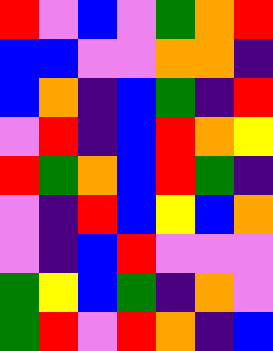[["red", "violet", "blue", "violet", "green", "orange", "red"], ["blue", "blue", "violet", "violet", "orange", "orange", "indigo"], ["blue", "orange", "indigo", "blue", "green", "indigo", "red"], ["violet", "red", "indigo", "blue", "red", "orange", "yellow"], ["red", "green", "orange", "blue", "red", "green", "indigo"], ["violet", "indigo", "red", "blue", "yellow", "blue", "orange"], ["violet", "indigo", "blue", "red", "violet", "violet", "violet"], ["green", "yellow", "blue", "green", "indigo", "orange", "violet"], ["green", "red", "violet", "red", "orange", "indigo", "blue"]]